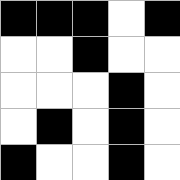[["black", "black", "black", "white", "black"], ["white", "white", "black", "white", "white"], ["white", "white", "white", "black", "white"], ["white", "black", "white", "black", "white"], ["black", "white", "white", "black", "white"]]